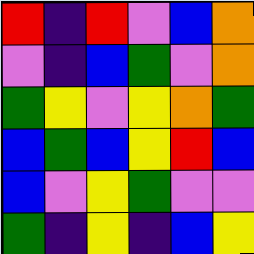[["red", "indigo", "red", "violet", "blue", "orange"], ["violet", "indigo", "blue", "green", "violet", "orange"], ["green", "yellow", "violet", "yellow", "orange", "green"], ["blue", "green", "blue", "yellow", "red", "blue"], ["blue", "violet", "yellow", "green", "violet", "violet"], ["green", "indigo", "yellow", "indigo", "blue", "yellow"]]